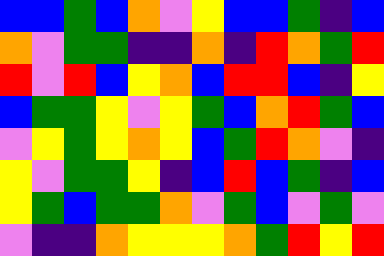[["blue", "blue", "green", "blue", "orange", "violet", "yellow", "blue", "blue", "green", "indigo", "blue"], ["orange", "violet", "green", "green", "indigo", "indigo", "orange", "indigo", "red", "orange", "green", "red"], ["red", "violet", "red", "blue", "yellow", "orange", "blue", "red", "red", "blue", "indigo", "yellow"], ["blue", "green", "green", "yellow", "violet", "yellow", "green", "blue", "orange", "red", "green", "blue"], ["violet", "yellow", "green", "yellow", "orange", "yellow", "blue", "green", "red", "orange", "violet", "indigo"], ["yellow", "violet", "green", "green", "yellow", "indigo", "blue", "red", "blue", "green", "indigo", "blue"], ["yellow", "green", "blue", "green", "green", "orange", "violet", "green", "blue", "violet", "green", "violet"], ["violet", "indigo", "indigo", "orange", "yellow", "yellow", "yellow", "orange", "green", "red", "yellow", "red"]]